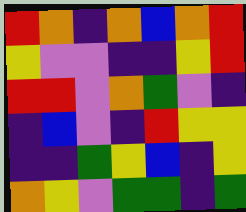[["red", "orange", "indigo", "orange", "blue", "orange", "red"], ["yellow", "violet", "violet", "indigo", "indigo", "yellow", "red"], ["red", "red", "violet", "orange", "green", "violet", "indigo"], ["indigo", "blue", "violet", "indigo", "red", "yellow", "yellow"], ["indigo", "indigo", "green", "yellow", "blue", "indigo", "yellow"], ["orange", "yellow", "violet", "green", "green", "indigo", "green"]]